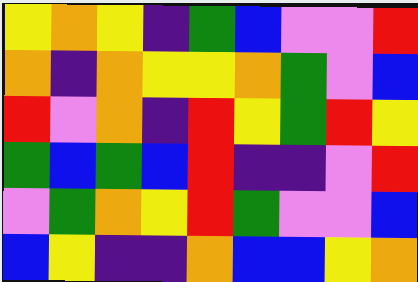[["yellow", "orange", "yellow", "indigo", "green", "blue", "violet", "violet", "red"], ["orange", "indigo", "orange", "yellow", "yellow", "orange", "green", "violet", "blue"], ["red", "violet", "orange", "indigo", "red", "yellow", "green", "red", "yellow"], ["green", "blue", "green", "blue", "red", "indigo", "indigo", "violet", "red"], ["violet", "green", "orange", "yellow", "red", "green", "violet", "violet", "blue"], ["blue", "yellow", "indigo", "indigo", "orange", "blue", "blue", "yellow", "orange"]]